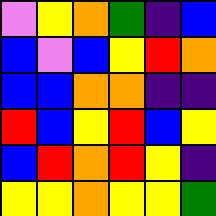[["violet", "yellow", "orange", "green", "indigo", "blue"], ["blue", "violet", "blue", "yellow", "red", "orange"], ["blue", "blue", "orange", "orange", "indigo", "indigo"], ["red", "blue", "yellow", "red", "blue", "yellow"], ["blue", "red", "orange", "red", "yellow", "indigo"], ["yellow", "yellow", "orange", "yellow", "yellow", "green"]]